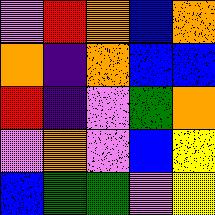[["violet", "red", "orange", "blue", "orange"], ["orange", "indigo", "orange", "blue", "blue"], ["red", "indigo", "violet", "green", "orange"], ["violet", "orange", "violet", "blue", "yellow"], ["blue", "green", "green", "violet", "yellow"]]